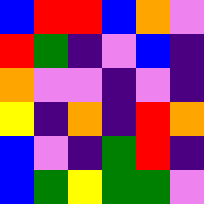[["blue", "red", "red", "blue", "orange", "violet"], ["red", "green", "indigo", "violet", "blue", "indigo"], ["orange", "violet", "violet", "indigo", "violet", "indigo"], ["yellow", "indigo", "orange", "indigo", "red", "orange"], ["blue", "violet", "indigo", "green", "red", "indigo"], ["blue", "green", "yellow", "green", "green", "violet"]]